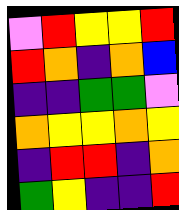[["violet", "red", "yellow", "yellow", "red"], ["red", "orange", "indigo", "orange", "blue"], ["indigo", "indigo", "green", "green", "violet"], ["orange", "yellow", "yellow", "orange", "yellow"], ["indigo", "red", "red", "indigo", "orange"], ["green", "yellow", "indigo", "indigo", "red"]]